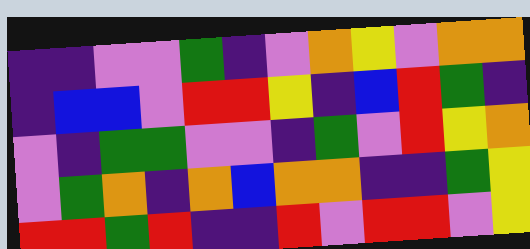[["indigo", "indigo", "violet", "violet", "green", "indigo", "violet", "orange", "yellow", "violet", "orange", "orange"], ["indigo", "blue", "blue", "violet", "red", "red", "yellow", "indigo", "blue", "red", "green", "indigo"], ["violet", "indigo", "green", "green", "violet", "violet", "indigo", "green", "violet", "red", "yellow", "orange"], ["violet", "green", "orange", "indigo", "orange", "blue", "orange", "orange", "indigo", "indigo", "green", "yellow"], ["red", "red", "green", "red", "indigo", "indigo", "red", "violet", "red", "red", "violet", "yellow"]]